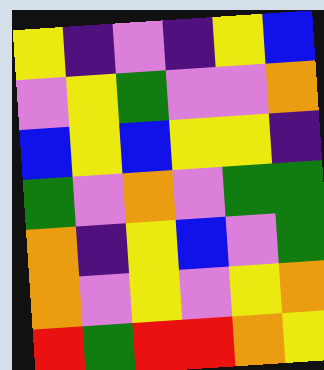[["yellow", "indigo", "violet", "indigo", "yellow", "blue"], ["violet", "yellow", "green", "violet", "violet", "orange"], ["blue", "yellow", "blue", "yellow", "yellow", "indigo"], ["green", "violet", "orange", "violet", "green", "green"], ["orange", "indigo", "yellow", "blue", "violet", "green"], ["orange", "violet", "yellow", "violet", "yellow", "orange"], ["red", "green", "red", "red", "orange", "yellow"]]